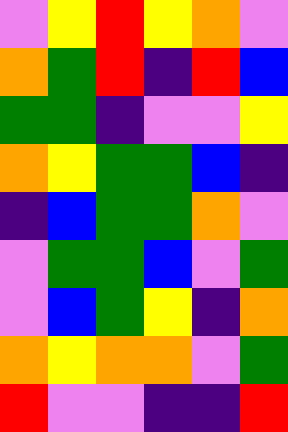[["violet", "yellow", "red", "yellow", "orange", "violet"], ["orange", "green", "red", "indigo", "red", "blue"], ["green", "green", "indigo", "violet", "violet", "yellow"], ["orange", "yellow", "green", "green", "blue", "indigo"], ["indigo", "blue", "green", "green", "orange", "violet"], ["violet", "green", "green", "blue", "violet", "green"], ["violet", "blue", "green", "yellow", "indigo", "orange"], ["orange", "yellow", "orange", "orange", "violet", "green"], ["red", "violet", "violet", "indigo", "indigo", "red"]]